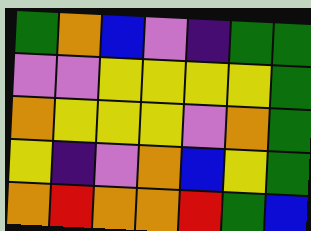[["green", "orange", "blue", "violet", "indigo", "green", "green"], ["violet", "violet", "yellow", "yellow", "yellow", "yellow", "green"], ["orange", "yellow", "yellow", "yellow", "violet", "orange", "green"], ["yellow", "indigo", "violet", "orange", "blue", "yellow", "green"], ["orange", "red", "orange", "orange", "red", "green", "blue"]]